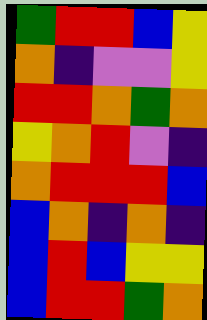[["green", "red", "red", "blue", "yellow"], ["orange", "indigo", "violet", "violet", "yellow"], ["red", "red", "orange", "green", "orange"], ["yellow", "orange", "red", "violet", "indigo"], ["orange", "red", "red", "red", "blue"], ["blue", "orange", "indigo", "orange", "indigo"], ["blue", "red", "blue", "yellow", "yellow"], ["blue", "red", "red", "green", "orange"]]